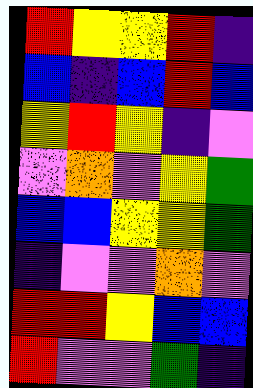[["red", "yellow", "yellow", "red", "indigo"], ["blue", "indigo", "blue", "red", "blue"], ["yellow", "red", "yellow", "indigo", "violet"], ["violet", "orange", "violet", "yellow", "green"], ["blue", "blue", "yellow", "yellow", "green"], ["indigo", "violet", "violet", "orange", "violet"], ["red", "red", "yellow", "blue", "blue"], ["red", "violet", "violet", "green", "indigo"]]